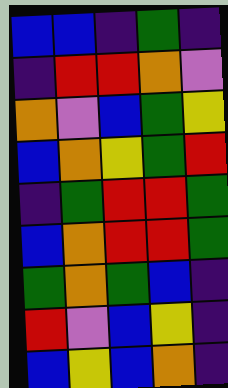[["blue", "blue", "indigo", "green", "indigo"], ["indigo", "red", "red", "orange", "violet"], ["orange", "violet", "blue", "green", "yellow"], ["blue", "orange", "yellow", "green", "red"], ["indigo", "green", "red", "red", "green"], ["blue", "orange", "red", "red", "green"], ["green", "orange", "green", "blue", "indigo"], ["red", "violet", "blue", "yellow", "indigo"], ["blue", "yellow", "blue", "orange", "indigo"]]